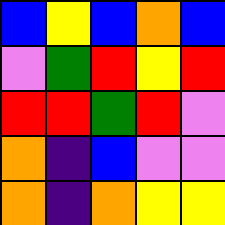[["blue", "yellow", "blue", "orange", "blue"], ["violet", "green", "red", "yellow", "red"], ["red", "red", "green", "red", "violet"], ["orange", "indigo", "blue", "violet", "violet"], ["orange", "indigo", "orange", "yellow", "yellow"]]